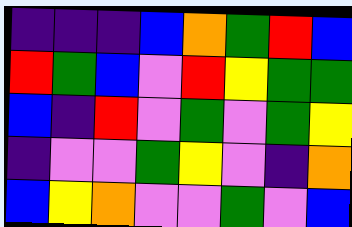[["indigo", "indigo", "indigo", "blue", "orange", "green", "red", "blue"], ["red", "green", "blue", "violet", "red", "yellow", "green", "green"], ["blue", "indigo", "red", "violet", "green", "violet", "green", "yellow"], ["indigo", "violet", "violet", "green", "yellow", "violet", "indigo", "orange"], ["blue", "yellow", "orange", "violet", "violet", "green", "violet", "blue"]]